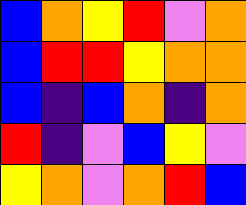[["blue", "orange", "yellow", "red", "violet", "orange"], ["blue", "red", "red", "yellow", "orange", "orange"], ["blue", "indigo", "blue", "orange", "indigo", "orange"], ["red", "indigo", "violet", "blue", "yellow", "violet"], ["yellow", "orange", "violet", "orange", "red", "blue"]]